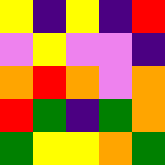[["yellow", "indigo", "yellow", "indigo", "red"], ["violet", "yellow", "violet", "violet", "indigo"], ["orange", "red", "orange", "violet", "orange"], ["red", "green", "indigo", "green", "orange"], ["green", "yellow", "yellow", "orange", "green"]]